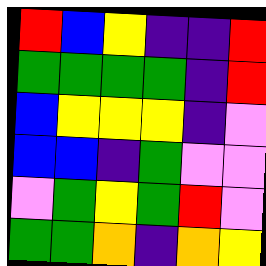[["red", "blue", "yellow", "indigo", "indigo", "red"], ["green", "green", "green", "green", "indigo", "red"], ["blue", "yellow", "yellow", "yellow", "indigo", "violet"], ["blue", "blue", "indigo", "green", "violet", "violet"], ["violet", "green", "yellow", "green", "red", "violet"], ["green", "green", "orange", "indigo", "orange", "yellow"]]